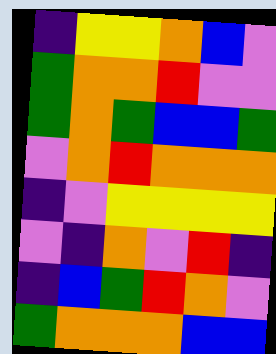[["indigo", "yellow", "yellow", "orange", "blue", "violet"], ["green", "orange", "orange", "red", "violet", "violet"], ["green", "orange", "green", "blue", "blue", "green"], ["violet", "orange", "red", "orange", "orange", "orange"], ["indigo", "violet", "yellow", "yellow", "yellow", "yellow"], ["violet", "indigo", "orange", "violet", "red", "indigo"], ["indigo", "blue", "green", "red", "orange", "violet"], ["green", "orange", "orange", "orange", "blue", "blue"]]